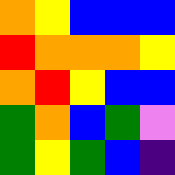[["orange", "yellow", "blue", "blue", "blue"], ["red", "orange", "orange", "orange", "yellow"], ["orange", "red", "yellow", "blue", "blue"], ["green", "orange", "blue", "green", "violet"], ["green", "yellow", "green", "blue", "indigo"]]